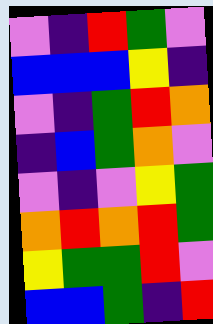[["violet", "indigo", "red", "green", "violet"], ["blue", "blue", "blue", "yellow", "indigo"], ["violet", "indigo", "green", "red", "orange"], ["indigo", "blue", "green", "orange", "violet"], ["violet", "indigo", "violet", "yellow", "green"], ["orange", "red", "orange", "red", "green"], ["yellow", "green", "green", "red", "violet"], ["blue", "blue", "green", "indigo", "red"]]